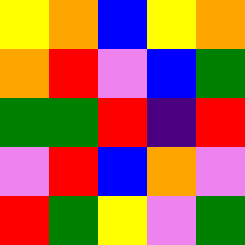[["yellow", "orange", "blue", "yellow", "orange"], ["orange", "red", "violet", "blue", "green"], ["green", "green", "red", "indigo", "red"], ["violet", "red", "blue", "orange", "violet"], ["red", "green", "yellow", "violet", "green"]]